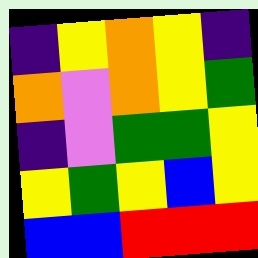[["indigo", "yellow", "orange", "yellow", "indigo"], ["orange", "violet", "orange", "yellow", "green"], ["indigo", "violet", "green", "green", "yellow"], ["yellow", "green", "yellow", "blue", "yellow"], ["blue", "blue", "red", "red", "red"]]